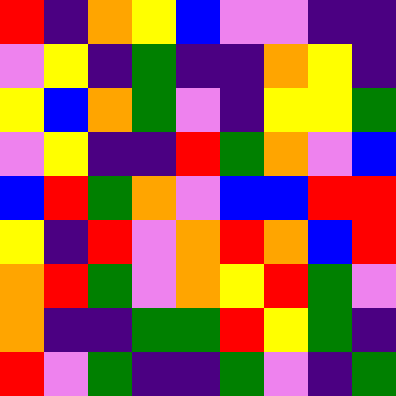[["red", "indigo", "orange", "yellow", "blue", "violet", "violet", "indigo", "indigo"], ["violet", "yellow", "indigo", "green", "indigo", "indigo", "orange", "yellow", "indigo"], ["yellow", "blue", "orange", "green", "violet", "indigo", "yellow", "yellow", "green"], ["violet", "yellow", "indigo", "indigo", "red", "green", "orange", "violet", "blue"], ["blue", "red", "green", "orange", "violet", "blue", "blue", "red", "red"], ["yellow", "indigo", "red", "violet", "orange", "red", "orange", "blue", "red"], ["orange", "red", "green", "violet", "orange", "yellow", "red", "green", "violet"], ["orange", "indigo", "indigo", "green", "green", "red", "yellow", "green", "indigo"], ["red", "violet", "green", "indigo", "indigo", "green", "violet", "indigo", "green"]]